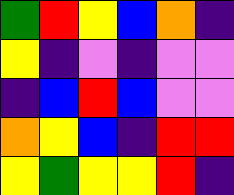[["green", "red", "yellow", "blue", "orange", "indigo"], ["yellow", "indigo", "violet", "indigo", "violet", "violet"], ["indigo", "blue", "red", "blue", "violet", "violet"], ["orange", "yellow", "blue", "indigo", "red", "red"], ["yellow", "green", "yellow", "yellow", "red", "indigo"]]